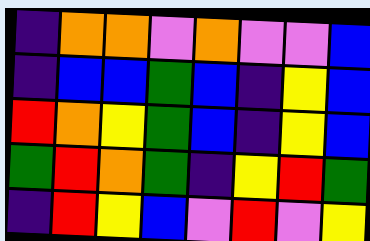[["indigo", "orange", "orange", "violet", "orange", "violet", "violet", "blue"], ["indigo", "blue", "blue", "green", "blue", "indigo", "yellow", "blue"], ["red", "orange", "yellow", "green", "blue", "indigo", "yellow", "blue"], ["green", "red", "orange", "green", "indigo", "yellow", "red", "green"], ["indigo", "red", "yellow", "blue", "violet", "red", "violet", "yellow"]]